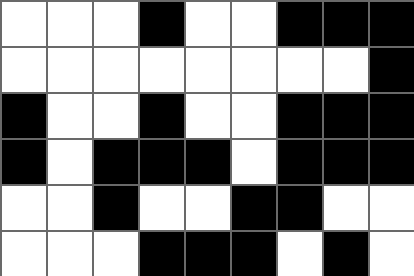[["white", "white", "white", "black", "white", "white", "black", "black", "black"], ["white", "white", "white", "white", "white", "white", "white", "white", "black"], ["black", "white", "white", "black", "white", "white", "black", "black", "black"], ["black", "white", "black", "black", "black", "white", "black", "black", "black"], ["white", "white", "black", "white", "white", "black", "black", "white", "white"], ["white", "white", "white", "black", "black", "black", "white", "black", "white"]]